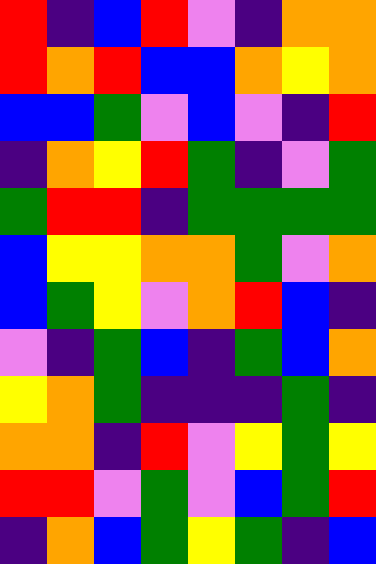[["red", "indigo", "blue", "red", "violet", "indigo", "orange", "orange"], ["red", "orange", "red", "blue", "blue", "orange", "yellow", "orange"], ["blue", "blue", "green", "violet", "blue", "violet", "indigo", "red"], ["indigo", "orange", "yellow", "red", "green", "indigo", "violet", "green"], ["green", "red", "red", "indigo", "green", "green", "green", "green"], ["blue", "yellow", "yellow", "orange", "orange", "green", "violet", "orange"], ["blue", "green", "yellow", "violet", "orange", "red", "blue", "indigo"], ["violet", "indigo", "green", "blue", "indigo", "green", "blue", "orange"], ["yellow", "orange", "green", "indigo", "indigo", "indigo", "green", "indigo"], ["orange", "orange", "indigo", "red", "violet", "yellow", "green", "yellow"], ["red", "red", "violet", "green", "violet", "blue", "green", "red"], ["indigo", "orange", "blue", "green", "yellow", "green", "indigo", "blue"]]